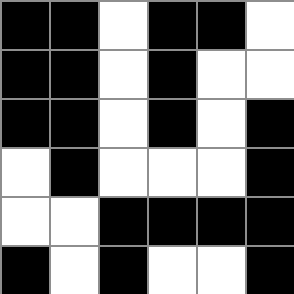[["black", "black", "white", "black", "black", "white"], ["black", "black", "white", "black", "white", "white"], ["black", "black", "white", "black", "white", "black"], ["white", "black", "white", "white", "white", "black"], ["white", "white", "black", "black", "black", "black"], ["black", "white", "black", "white", "white", "black"]]